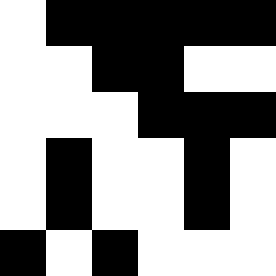[["white", "black", "black", "black", "black", "black"], ["white", "white", "black", "black", "white", "white"], ["white", "white", "white", "black", "black", "black"], ["white", "black", "white", "white", "black", "white"], ["white", "black", "white", "white", "black", "white"], ["black", "white", "black", "white", "white", "white"]]